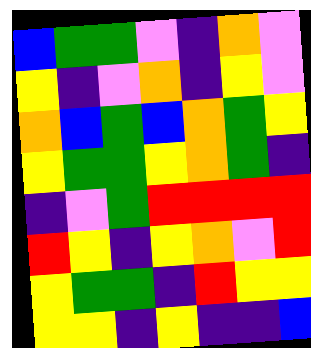[["blue", "green", "green", "violet", "indigo", "orange", "violet"], ["yellow", "indigo", "violet", "orange", "indigo", "yellow", "violet"], ["orange", "blue", "green", "blue", "orange", "green", "yellow"], ["yellow", "green", "green", "yellow", "orange", "green", "indigo"], ["indigo", "violet", "green", "red", "red", "red", "red"], ["red", "yellow", "indigo", "yellow", "orange", "violet", "red"], ["yellow", "green", "green", "indigo", "red", "yellow", "yellow"], ["yellow", "yellow", "indigo", "yellow", "indigo", "indigo", "blue"]]